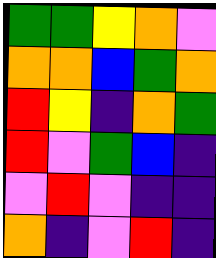[["green", "green", "yellow", "orange", "violet"], ["orange", "orange", "blue", "green", "orange"], ["red", "yellow", "indigo", "orange", "green"], ["red", "violet", "green", "blue", "indigo"], ["violet", "red", "violet", "indigo", "indigo"], ["orange", "indigo", "violet", "red", "indigo"]]